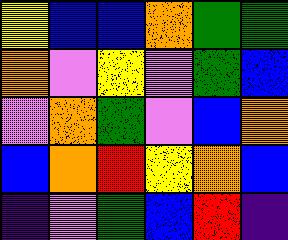[["yellow", "blue", "blue", "orange", "green", "green"], ["orange", "violet", "yellow", "violet", "green", "blue"], ["violet", "orange", "green", "violet", "blue", "orange"], ["blue", "orange", "red", "yellow", "orange", "blue"], ["indigo", "violet", "green", "blue", "red", "indigo"]]